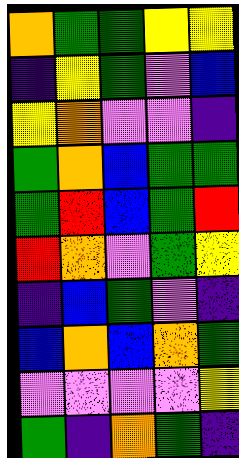[["orange", "green", "green", "yellow", "yellow"], ["indigo", "yellow", "green", "violet", "blue"], ["yellow", "orange", "violet", "violet", "indigo"], ["green", "orange", "blue", "green", "green"], ["green", "red", "blue", "green", "red"], ["red", "orange", "violet", "green", "yellow"], ["indigo", "blue", "green", "violet", "indigo"], ["blue", "orange", "blue", "orange", "green"], ["violet", "violet", "violet", "violet", "yellow"], ["green", "indigo", "orange", "green", "indigo"]]